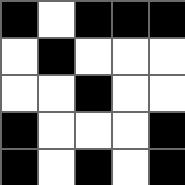[["black", "white", "black", "black", "black"], ["white", "black", "white", "white", "white"], ["white", "white", "black", "white", "white"], ["black", "white", "white", "white", "black"], ["black", "white", "black", "white", "black"]]